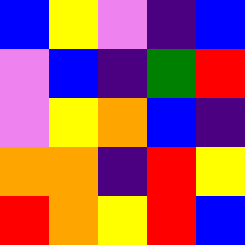[["blue", "yellow", "violet", "indigo", "blue"], ["violet", "blue", "indigo", "green", "red"], ["violet", "yellow", "orange", "blue", "indigo"], ["orange", "orange", "indigo", "red", "yellow"], ["red", "orange", "yellow", "red", "blue"]]